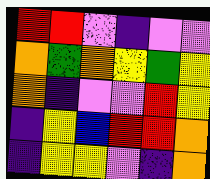[["red", "red", "violet", "indigo", "violet", "violet"], ["orange", "green", "orange", "yellow", "green", "yellow"], ["orange", "indigo", "violet", "violet", "red", "yellow"], ["indigo", "yellow", "blue", "red", "red", "orange"], ["indigo", "yellow", "yellow", "violet", "indigo", "orange"]]